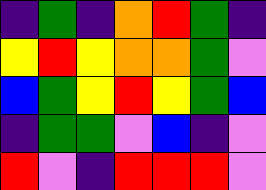[["indigo", "green", "indigo", "orange", "red", "green", "indigo"], ["yellow", "red", "yellow", "orange", "orange", "green", "violet"], ["blue", "green", "yellow", "red", "yellow", "green", "blue"], ["indigo", "green", "green", "violet", "blue", "indigo", "violet"], ["red", "violet", "indigo", "red", "red", "red", "violet"]]